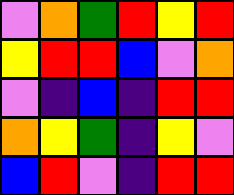[["violet", "orange", "green", "red", "yellow", "red"], ["yellow", "red", "red", "blue", "violet", "orange"], ["violet", "indigo", "blue", "indigo", "red", "red"], ["orange", "yellow", "green", "indigo", "yellow", "violet"], ["blue", "red", "violet", "indigo", "red", "red"]]